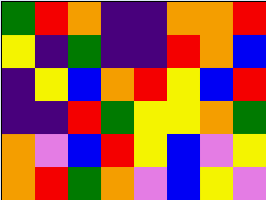[["green", "red", "orange", "indigo", "indigo", "orange", "orange", "red"], ["yellow", "indigo", "green", "indigo", "indigo", "red", "orange", "blue"], ["indigo", "yellow", "blue", "orange", "red", "yellow", "blue", "red"], ["indigo", "indigo", "red", "green", "yellow", "yellow", "orange", "green"], ["orange", "violet", "blue", "red", "yellow", "blue", "violet", "yellow"], ["orange", "red", "green", "orange", "violet", "blue", "yellow", "violet"]]